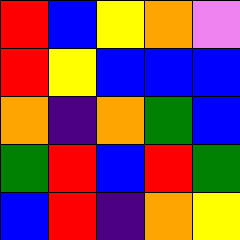[["red", "blue", "yellow", "orange", "violet"], ["red", "yellow", "blue", "blue", "blue"], ["orange", "indigo", "orange", "green", "blue"], ["green", "red", "blue", "red", "green"], ["blue", "red", "indigo", "orange", "yellow"]]